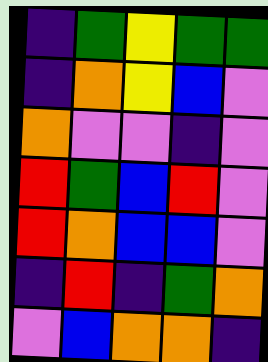[["indigo", "green", "yellow", "green", "green"], ["indigo", "orange", "yellow", "blue", "violet"], ["orange", "violet", "violet", "indigo", "violet"], ["red", "green", "blue", "red", "violet"], ["red", "orange", "blue", "blue", "violet"], ["indigo", "red", "indigo", "green", "orange"], ["violet", "blue", "orange", "orange", "indigo"]]